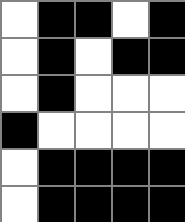[["white", "black", "black", "white", "black"], ["white", "black", "white", "black", "black"], ["white", "black", "white", "white", "white"], ["black", "white", "white", "white", "white"], ["white", "black", "black", "black", "black"], ["white", "black", "black", "black", "black"]]